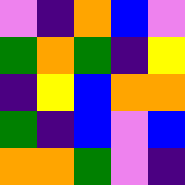[["violet", "indigo", "orange", "blue", "violet"], ["green", "orange", "green", "indigo", "yellow"], ["indigo", "yellow", "blue", "orange", "orange"], ["green", "indigo", "blue", "violet", "blue"], ["orange", "orange", "green", "violet", "indigo"]]